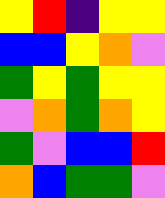[["yellow", "red", "indigo", "yellow", "yellow"], ["blue", "blue", "yellow", "orange", "violet"], ["green", "yellow", "green", "yellow", "yellow"], ["violet", "orange", "green", "orange", "yellow"], ["green", "violet", "blue", "blue", "red"], ["orange", "blue", "green", "green", "violet"]]